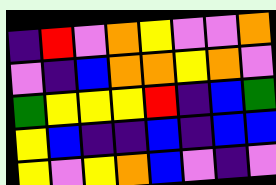[["indigo", "red", "violet", "orange", "yellow", "violet", "violet", "orange"], ["violet", "indigo", "blue", "orange", "orange", "yellow", "orange", "violet"], ["green", "yellow", "yellow", "yellow", "red", "indigo", "blue", "green"], ["yellow", "blue", "indigo", "indigo", "blue", "indigo", "blue", "blue"], ["yellow", "violet", "yellow", "orange", "blue", "violet", "indigo", "violet"]]